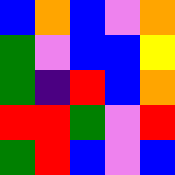[["blue", "orange", "blue", "violet", "orange"], ["green", "violet", "blue", "blue", "yellow"], ["green", "indigo", "red", "blue", "orange"], ["red", "red", "green", "violet", "red"], ["green", "red", "blue", "violet", "blue"]]